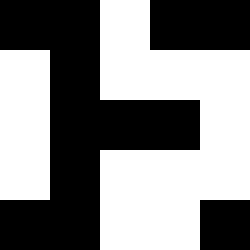[["black", "black", "white", "black", "black"], ["white", "black", "white", "white", "white"], ["white", "black", "black", "black", "white"], ["white", "black", "white", "white", "white"], ["black", "black", "white", "white", "black"]]